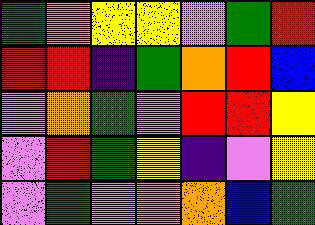[["green", "orange", "yellow", "yellow", "violet", "green", "red"], ["red", "red", "indigo", "green", "orange", "red", "blue"], ["violet", "orange", "green", "violet", "red", "red", "yellow"], ["violet", "red", "green", "yellow", "indigo", "violet", "yellow"], ["violet", "green", "violet", "orange", "orange", "blue", "green"]]